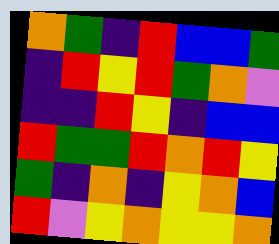[["orange", "green", "indigo", "red", "blue", "blue", "green"], ["indigo", "red", "yellow", "red", "green", "orange", "violet"], ["indigo", "indigo", "red", "yellow", "indigo", "blue", "blue"], ["red", "green", "green", "red", "orange", "red", "yellow"], ["green", "indigo", "orange", "indigo", "yellow", "orange", "blue"], ["red", "violet", "yellow", "orange", "yellow", "yellow", "orange"]]